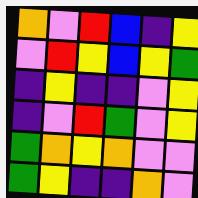[["orange", "violet", "red", "blue", "indigo", "yellow"], ["violet", "red", "yellow", "blue", "yellow", "green"], ["indigo", "yellow", "indigo", "indigo", "violet", "yellow"], ["indigo", "violet", "red", "green", "violet", "yellow"], ["green", "orange", "yellow", "orange", "violet", "violet"], ["green", "yellow", "indigo", "indigo", "orange", "violet"]]